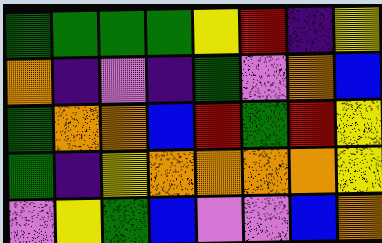[["green", "green", "green", "green", "yellow", "red", "indigo", "yellow"], ["orange", "indigo", "violet", "indigo", "green", "violet", "orange", "blue"], ["green", "orange", "orange", "blue", "red", "green", "red", "yellow"], ["green", "indigo", "yellow", "orange", "orange", "orange", "orange", "yellow"], ["violet", "yellow", "green", "blue", "violet", "violet", "blue", "orange"]]